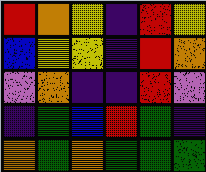[["red", "orange", "yellow", "indigo", "red", "yellow"], ["blue", "yellow", "yellow", "indigo", "red", "orange"], ["violet", "orange", "indigo", "indigo", "red", "violet"], ["indigo", "green", "blue", "red", "green", "indigo"], ["orange", "green", "orange", "green", "green", "green"]]